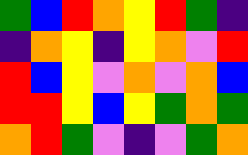[["green", "blue", "red", "orange", "yellow", "red", "green", "indigo"], ["indigo", "orange", "yellow", "indigo", "yellow", "orange", "violet", "red"], ["red", "blue", "yellow", "violet", "orange", "violet", "orange", "blue"], ["red", "red", "yellow", "blue", "yellow", "green", "orange", "green"], ["orange", "red", "green", "violet", "indigo", "violet", "green", "orange"]]